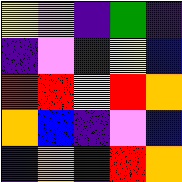[["yellow", "violet", "indigo", "green", "indigo"], ["indigo", "violet", "indigo", "yellow", "blue"], ["red", "red", "yellow", "red", "orange"], ["orange", "blue", "indigo", "violet", "blue"], ["indigo", "orange", "indigo", "red", "orange"]]